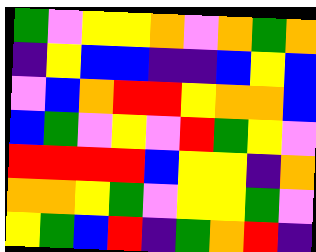[["green", "violet", "yellow", "yellow", "orange", "violet", "orange", "green", "orange"], ["indigo", "yellow", "blue", "blue", "indigo", "indigo", "blue", "yellow", "blue"], ["violet", "blue", "orange", "red", "red", "yellow", "orange", "orange", "blue"], ["blue", "green", "violet", "yellow", "violet", "red", "green", "yellow", "violet"], ["red", "red", "red", "red", "blue", "yellow", "yellow", "indigo", "orange"], ["orange", "orange", "yellow", "green", "violet", "yellow", "yellow", "green", "violet"], ["yellow", "green", "blue", "red", "indigo", "green", "orange", "red", "indigo"]]